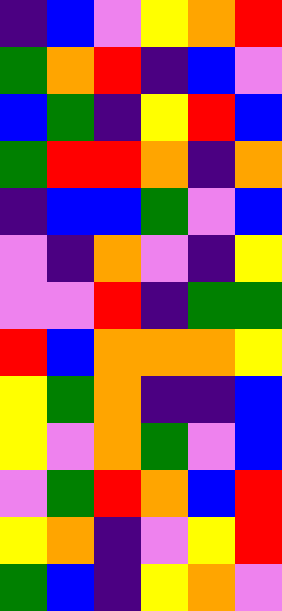[["indigo", "blue", "violet", "yellow", "orange", "red"], ["green", "orange", "red", "indigo", "blue", "violet"], ["blue", "green", "indigo", "yellow", "red", "blue"], ["green", "red", "red", "orange", "indigo", "orange"], ["indigo", "blue", "blue", "green", "violet", "blue"], ["violet", "indigo", "orange", "violet", "indigo", "yellow"], ["violet", "violet", "red", "indigo", "green", "green"], ["red", "blue", "orange", "orange", "orange", "yellow"], ["yellow", "green", "orange", "indigo", "indigo", "blue"], ["yellow", "violet", "orange", "green", "violet", "blue"], ["violet", "green", "red", "orange", "blue", "red"], ["yellow", "orange", "indigo", "violet", "yellow", "red"], ["green", "blue", "indigo", "yellow", "orange", "violet"]]